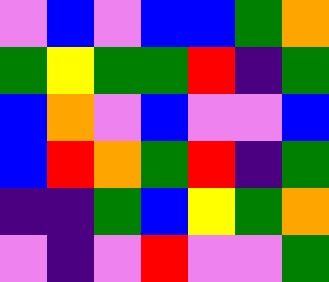[["violet", "blue", "violet", "blue", "blue", "green", "orange"], ["green", "yellow", "green", "green", "red", "indigo", "green"], ["blue", "orange", "violet", "blue", "violet", "violet", "blue"], ["blue", "red", "orange", "green", "red", "indigo", "green"], ["indigo", "indigo", "green", "blue", "yellow", "green", "orange"], ["violet", "indigo", "violet", "red", "violet", "violet", "green"]]